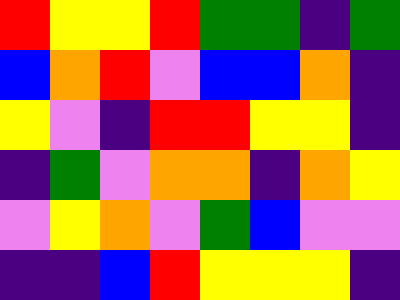[["red", "yellow", "yellow", "red", "green", "green", "indigo", "green"], ["blue", "orange", "red", "violet", "blue", "blue", "orange", "indigo"], ["yellow", "violet", "indigo", "red", "red", "yellow", "yellow", "indigo"], ["indigo", "green", "violet", "orange", "orange", "indigo", "orange", "yellow"], ["violet", "yellow", "orange", "violet", "green", "blue", "violet", "violet"], ["indigo", "indigo", "blue", "red", "yellow", "yellow", "yellow", "indigo"]]